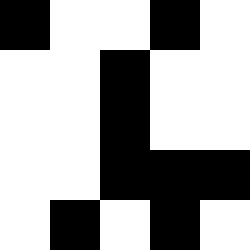[["black", "white", "white", "black", "white"], ["white", "white", "black", "white", "white"], ["white", "white", "black", "white", "white"], ["white", "white", "black", "black", "black"], ["white", "black", "white", "black", "white"]]